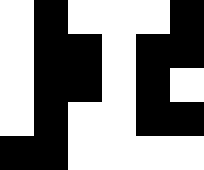[["white", "black", "white", "white", "white", "black"], ["white", "black", "black", "white", "black", "black"], ["white", "black", "black", "white", "black", "white"], ["white", "black", "white", "white", "black", "black"], ["black", "black", "white", "white", "white", "white"]]